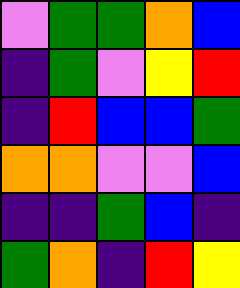[["violet", "green", "green", "orange", "blue"], ["indigo", "green", "violet", "yellow", "red"], ["indigo", "red", "blue", "blue", "green"], ["orange", "orange", "violet", "violet", "blue"], ["indigo", "indigo", "green", "blue", "indigo"], ["green", "orange", "indigo", "red", "yellow"]]